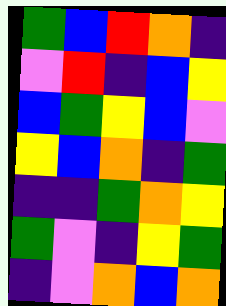[["green", "blue", "red", "orange", "indigo"], ["violet", "red", "indigo", "blue", "yellow"], ["blue", "green", "yellow", "blue", "violet"], ["yellow", "blue", "orange", "indigo", "green"], ["indigo", "indigo", "green", "orange", "yellow"], ["green", "violet", "indigo", "yellow", "green"], ["indigo", "violet", "orange", "blue", "orange"]]